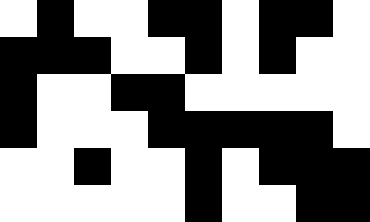[["white", "black", "white", "white", "black", "black", "white", "black", "black", "white"], ["black", "black", "black", "white", "white", "black", "white", "black", "white", "white"], ["black", "white", "white", "black", "black", "white", "white", "white", "white", "white"], ["black", "white", "white", "white", "black", "black", "black", "black", "black", "white"], ["white", "white", "black", "white", "white", "black", "white", "black", "black", "black"], ["white", "white", "white", "white", "white", "black", "white", "white", "black", "black"]]